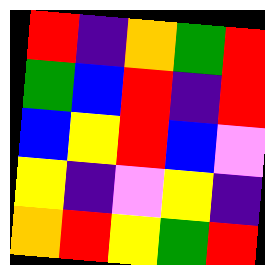[["red", "indigo", "orange", "green", "red"], ["green", "blue", "red", "indigo", "red"], ["blue", "yellow", "red", "blue", "violet"], ["yellow", "indigo", "violet", "yellow", "indigo"], ["orange", "red", "yellow", "green", "red"]]